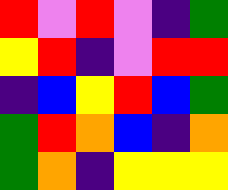[["red", "violet", "red", "violet", "indigo", "green"], ["yellow", "red", "indigo", "violet", "red", "red"], ["indigo", "blue", "yellow", "red", "blue", "green"], ["green", "red", "orange", "blue", "indigo", "orange"], ["green", "orange", "indigo", "yellow", "yellow", "yellow"]]